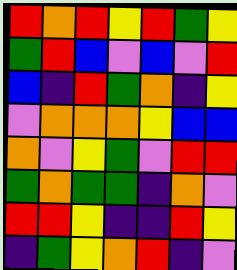[["red", "orange", "red", "yellow", "red", "green", "yellow"], ["green", "red", "blue", "violet", "blue", "violet", "red"], ["blue", "indigo", "red", "green", "orange", "indigo", "yellow"], ["violet", "orange", "orange", "orange", "yellow", "blue", "blue"], ["orange", "violet", "yellow", "green", "violet", "red", "red"], ["green", "orange", "green", "green", "indigo", "orange", "violet"], ["red", "red", "yellow", "indigo", "indigo", "red", "yellow"], ["indigo", "green", "yellow", "orange", "red", "indigo", "violet"]]